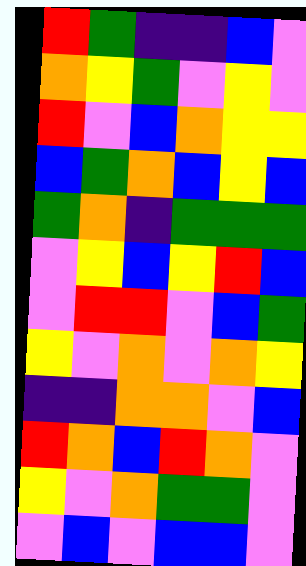[["red", "green", "indigo", "indigo", "blue", "violet"], ["orange", "yellow", "green", "violet", "yellow", "violet"], ["red", "violet", "blue", "orange", "yellow", "yellow"], ["blue", "green", "orange", "blue", "yellow", "blue"], ["green", "orange", "indigo", "green", "green", "green"], ["violet", "yellow", "blue", "yellow", "red", "blue"], ["violet", "red", "red", "violet", "blue", "green"], ["yellow", "violet", "orange", "violet", "orange", "yellow"], ["indigo", "indigo", "orange", "orange", "violet", "blue"], ["red", "orange", "blue", "red", "orange", "violet"], ["yellow", "violet", "orange", "green", "green", "violet"], ["violet", "blue", "violet", "blue", "blue", "violet"]]